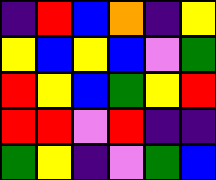[["indigo", "red", "blue", "orange", "indigo", "yellow"], ["yellow", "blue", "yellow", "blue", "violet", "green"], ["red", "yellow", "blue", "green", "yellow", "red"], ["red", "red", "violet", "red", "indigo", "indigo"], ["green", "yellow", "indigo", "violet", "green", "blue"]]